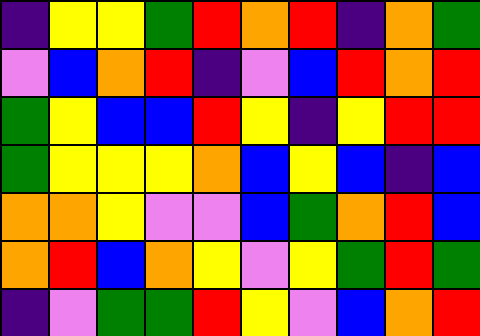[["indigo", "yellow", "yellow", "green", "red", "orange", "red", "indigo", "orange", "green"], ["violet", "blue", "orange", "red", "indigo", "violet", "blue", "red", "orange", "red"], ["green", "yellow", "blue", "blue", "red", "yellow", "indigo", "yellow", "red", "red"], ["green", "yellow", "yellow", "yellow", "orange", "blue", "yellow", "blue", "indigo", "blue"], ["orange", "orange", "yellow", "violet", "violet", "blue", "green", "orange", "red", "blue"], ["orange", "red", "blue", "orange", "yellow", "violet", "yellow", "green", "red", "green"], ["indigo", "violet", "green", "green", "red", "yellow", "violet", "blue", "orange", "red"]]